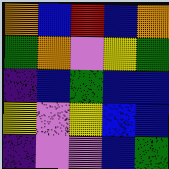[["orange", "blue", "red", "blue", "orange"], ["green", "orange", "violet", "yellow", "green"], ["indigo", "blue", "green", "blue", "blue"], ["yellow", "violet", "yellow", "blue", "blue"], ["indigo", "violet", "violet", "blue", "green"]]